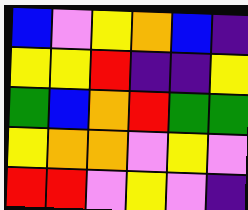[["blue", "violet", "yellow", "orange", "blue", "indigo"], ["yellow", "yellow", "red", "indigo", "indigo", "yellow"], ["green", "blue", "orange", "red", "green", "green"], ["yellow", "orange", "orange", "violet", "yellow", "violet"], ["red", "red", "violet", "yellow", "violet", "indigo"]]